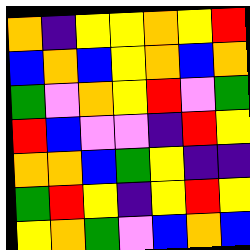[["orange", "indigo", "yellow", "yellow", "orange", "yellow", "red"], ["blue", "orange", "blue", "yellow", "orange", "blue", "orange"], ["green", "violet", "orange", "yellow", "red", "violet", "green"], ["red", "blue", "violet", "violet", "indigo", "red", "yellow"], ["orange", "orange", "blue", "green", "yellow", "indigo", "indigo"], ["green", "red", "yellow", "indigo", "yellow", "red", "yellow"], ["yellow", "orange", "green", "violet", "blue", "orange", "blue"]]